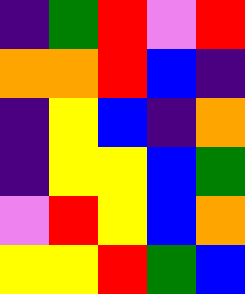[["indigo", "green", "red", "violet", "red"], ["orange", "orange", "red", "blue", "indigo"], ["indigo", "yellow", "blue", "indigo", "orange"], ["indigo", "yellow", "yellow", "blue", "green"], ["violet", "red", "yellow", "blue", "orange"], ["yellow", "yellow", "red", "green", "blue"]]